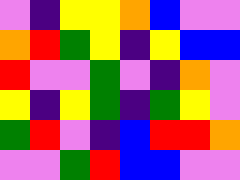[["violet", "indigo", "yellow", "yellow", "orange", "blue", "violet", "violet"], ["orange", "red", "green", "yellow", "indigo", "yellow", "blue", "blue"], ["red", "violet", "violet", "green", "violet", "indigo", "orange", "violet"], ["yellow", "indigo", "yellow", "green", "indigo", "green", "yellow", "violet"], ["green", "red", "violet", "indigo", "blue", "red", "red", "orange"], ["violet", "violet", "green", "red", "blue", "blue", "violet", "violet"]]